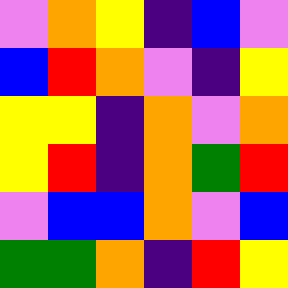[["violet", "orange", "yellow", "indigo", "blue", "violet"], ["blue", "red", "orange", "violet", "indigo", "yellow"], ["yellow", "yellow", "indigo", "orange", "violet", "orange"], ["yellow", "red", "indigo", "orange", "green", "red"], ["violet", "blue", "blue", "orange", "violet", "blue"], ["green", "green", "orange", "indigo", "red", "yellow"]]